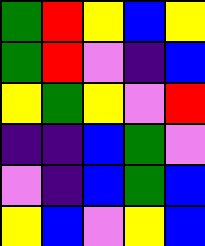[["green", "red", "yellow", "blue", "yellow"], ["green", "red", "violet", "indigo", "blue"], ["yellow", "green", "yellow", "violet", "red"], ["indigo", "indigo", "blue", "green", "violet"], ["violet", "indigo", "blue", "green", "blue"], ["yellow", "blue", "violet", "yellow", "blue"]]